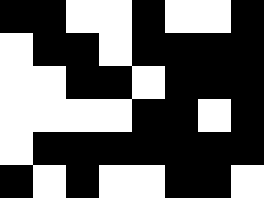[["black", "black", "white", "white", "black", "white", "white", "black"], ["white", "black", "black", "white", "black", "black", "black", "black"], ["white", "white", "black", "black", "white", "black", "black", "black"], ["white", "white", "white", "white", "black", "black", "white", "black"], ["white", "black", "black", "black", "black", "black", "black", "black"], ["black", "white", "black", "white", "white", "black", "black", "white"]]